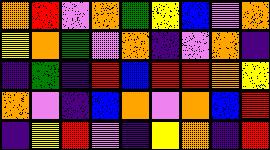[["orange", "red", "violet", "orange", "green", "yellow", "blue", "violet", "orange"], ["yellow", "orange", "green", "violet", "orange", "indigo", "violet", "orange", "indigo"], ["indigo", "green", "indigo", "red", "blue", "red", "red", "orange", "yellow"], ["orange", "violet", "indigo", "blue", "orange", "violet", "orange", "blue", "red"], ["indigo", "yellow", "red", "violet", "indigo", "yellow", "orange", "indigo", "red"]]